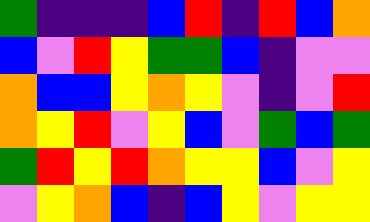[["green", "indigo", "indigo", "indigo", "blue", "red", "indigo", "red", "blue", "orange"], ["blue", "violet", "red", "yellow", "green", "green", "blue", "indigo", "violet", "violet"], ["orange", "blue", "blue", "yellow", "orange", "yellow", "violet", "indigo", "violet", "red"], ["orange", "yellow", "red", "violet", "yellow", "blue", "violet", "green", "blue", "green"], ["green", "red", "yellow", "red", "orange", "yellow", "yellow", "blue", "violet", "yellow"], ["violet", "yellow", "orange", "blue", "indigo", "blue", "yellow", "violet", "yellow", "yellow"]]